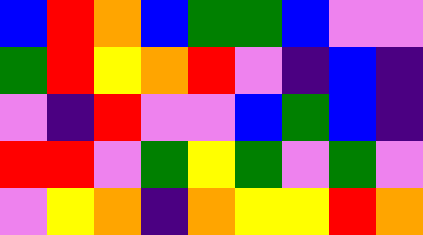[["blue", "red", "orange", "blue", "green", "green", "blue", "violet", "violet"], ["green", "red", "yellow", "orange", "red", "violet", "indigo", "blue", "indigo"], ["violet", "indigo", "red", "violet", "violet", "blue", "green", "blue", "indigo"], ["red", "red", "violet", "green", "yellow", "green", "violet", "green", "violet"], ["violet", "yellow", "orange", "indigo", "orange", "yellow", "yellow", "red", "orange"]]